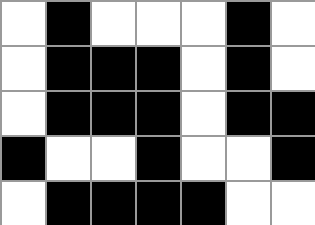[["white", "black", "white", "white", "white", "black", "white"], ["white", "black", "black", "black", "white", "black", "white"], ["white", "black", "black", "black", "white", "black", "black"], ["black", "white", "white", "black", "white", "white", "black"], ["white", "black", "black", "black", "black", "white", "white"]]